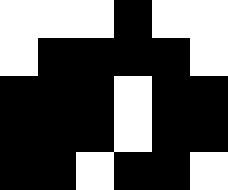[["white", "white", "white", "black", "white", "white"], ["white", "black", "black", "black", "black", "white"], ["black", "black", "black", "white", "black", "black"], ["black", "black", "black", "white", "black", "black"], ["black", "black", "white", "black", "black", "white"]]